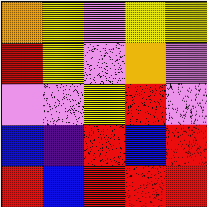[["orange", "yellow", "violet", "yellow", "yellow"], ["red", "yellow", "violet", "orange", "violet"], ["violet", "violet", "yellow", "red", "violet"], ["blue", "indigo", "red", "blue", "red"], ["red", "blue", "red", "red", "red"]]